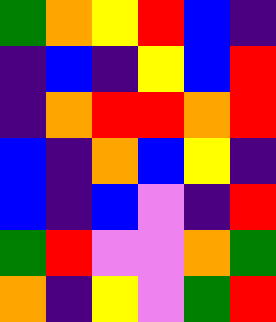[["green", "orange", "yellow", "red", "blue", "indigo"], ["indigo", "blue", "indigo", "yellow", "blue", "red"], ["indigo", "orange", "red", "red", "orange", "red"], ["blue", "indigo", "orange", "blue", "yellow", "indigo"], ["blue", "indigo", "blue", "violet", "indigo", "red"], ["green", "red", "violet", "violet", "orange", "green"], ["orange", "indigo", "yellow", "violet", "green", "red"]]